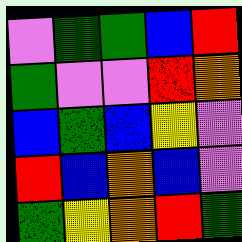[["violet", "green", "green", "blue", "red"], ["green", "violet", "violet", "red", "orange"], ["blue", "green", "blue", "yellow", "violet"], ["red", "blue", "orange", "blue", "violet"], ["green", "yellow", "orange", "red", "green"]]